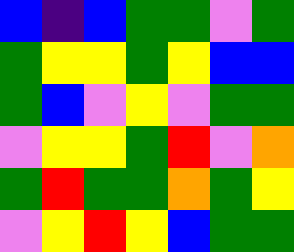[["blue", "indigo", "blue", "green", "green", "violet", "green"], ["green", "yellow", "yellow", "green", "yellow", "blue", "blue"], ["green", "blue", "violet", "yellow", "violet", "green", "green"], ["violet", "yellow", "yellow", "green", "red", "violet", "orange"], ["green", "red", "green", "green", "orange", "green", "yellow"], ["violet", "yellow", "red", "yellow", "blue", "green", "green"]]